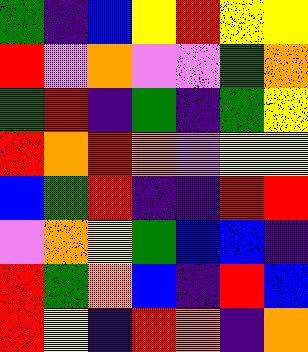[["green", "indigo", "blue", "yellow", "red", "yellow", "yellow"], ["red", "violet", "orange", "violet", "violet", "green", "orange"], ["green", "red", "indigo", "green", "indigo", "green", "yellow"], ["red", "orange", "red", "orange", "violet", "yellow", "yellow"], ["blue", "green", "red", "indigo", "indigo", "red", "red"], ["violet", "orange", "yellow", "green", "blue", "blue", "indigo"], ["red", "green", "orange", "blue", "indigo", "red", "blue"], ["red", "yellow", "indigo", "red", "orange", "indigo", "orange"]]